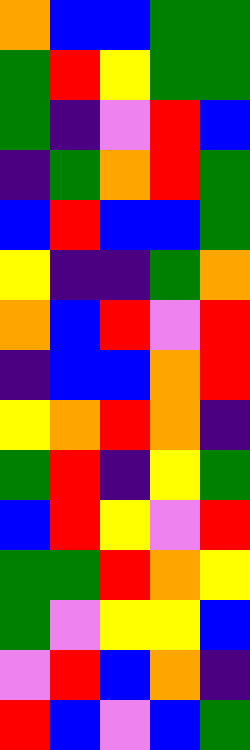[["orange", "blue", "blue", "green", "green"], ["green", "red", "yellow", "green", "green"], ["green", "indigo", "violet", "red", "blue"], ["indigo", "green", "orange", "red", "green"], ["blue", "red", "blue", "blue", "green"], ["yellow", "indigo", "indigo", "green", "orange"], ["orange", "blue", "red", "violet", "red"], ["indigo", "blue", "blue", "orange", "red"], ["yellow", "orange", "red", "orange", "indigo"], ["green", "red", "indigo", "yellow", "green"], ["blue", "red", "yellow", "violet", "red"], ["green", "green", "red", "orange", "yellow"], ["green", "violet", "yellow", "yellow", "blue"], ["violet", "red", "blue", "orange", "indigo"], ["red", "blue", "violet", "blue", "green"]]